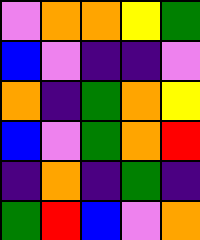[["violet", "orange", "orange", "yellow", "green"], ["blue", "violet", "indigo", "indigo", "violet"], ["orange", "indigo", "green", "orange", "yellow"], ["blue", "violet", "green", "orange", "red"], ["indigo", "orange", "indigo", "green", "indigo"], ["green", "red", "blue", "violet", "orange"]]